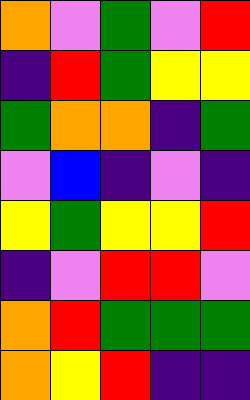[["orange", "violet", "green", "violet", "red"], ["indigo", "red", "green", "yellow", "yellow"], ["green", "orange", "orange", "indigo", "green"], ["violet", "blue", "indigo", "violet", "indigo"], ["yellow", "green", "yellow", "yellow", "red"], ["indigo", "violet", "red", "red", "violet"], ["orange", "red", "green", "green", "green"], ["orange", "yellow", "red", "indigo", "indigo"]]